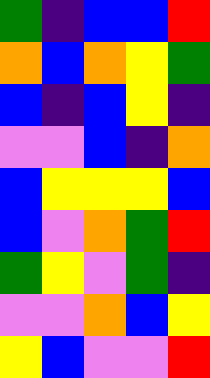[["green", "indigo", "blue", "blue", "red"], ["orange", "blue", "orange", "yellow", "green"], ["blue", "indigo", "blue", "yellow", "indigo"], ["violet", "violet", "blue", "indigo", "orange"], ["blue", "yellow", "yellow", "yellow", "blue"], ["blue", "violet", "orange", "green", "red"], ["green", "yellow", "violet", "green", "indigo"], ["violet", "violet", "orange", "blue", "yellow"], ["yellow", "blue", "violet", "violet", "red"]]